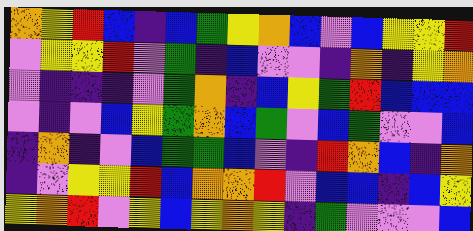[["orange", "yellow", "red", "blue", "indigo", "blue", "green", "yellow", "orange", "blue", "violet", "blue", "yellow", "yellow", "red"], ["violet", "yellow", "yellow", "red", "violet", "green", "indigo", "blue", "violet", "violet", "indigo", "orange", "indigo", "yellow", "orange"], ["violet", "indigo", "indigo", "indigo", "violet", "green", "orange", "indigo", "blue", "yellow", "green", "red", "blue", "blue", "blue"], ["violet", "indigo", "violet", "blue", "yellow", "green", "orange", "blue", "green", "violet", "blue", "green", "violet", "violet", "blue"], ["indigo", "orange", "indigo", "violet", "blue", "green", "green", "blue", "violet", "indigo", "red", "orange", "blue", "indigo", "orange"], ["indigo", "violet", "yellow", "yellow", "red", "blue", "orange", "orange", "red", "violet", "blue", "blue", "indigo", "blue", "yellow"], ["yellow", "orange", "red", "violet", "yellow", "blue", "yellow", "orange", "yellow", "indigo", "green", "violet", "violet", "violet", "blue"]]